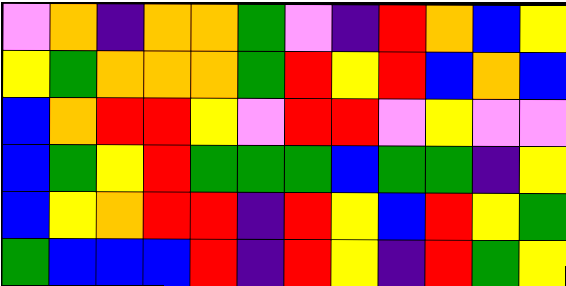[["violet", "orange", "indigo", "orange", "orange", "green", "violet", "indigo", "red", "orange", "blue", "yellow"], ["yellow", "green", "orange", "orange", "orange", "green", "red", "yellow", "red", "blue", "orange", "blue"], ["blue", "orange", "red", "red", "yellow", "violet", "red", "red", "violet", "yellow", "violet", "violet"], ["blue", "green", "yellow", "red", "green", "green", "green", "blue", "green", "green", "indigo", "yellow"], ["blue", "yellow", "orange", "red", "red", "indigo", "red", "yellow", "blue", "red", "yellow", "green"], ["green", "blue", "blue", "blue", "red", "indigo", "red", "yellow", "indigo", "red", "green", "yellow"]]